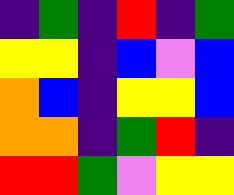[["indigo", "green", "indigo", "red", "indigo", "green"], ["yellow", "yellow", "indigo", "blue", "violet", "blue"], ["orange", "blue", "indigo", "yellow", "yellow", "blue"], ["orange", "orange", "indigo", "green", "red", "indigo"], ["red", "red", "green", "violet", "yellow", "yellow"]]